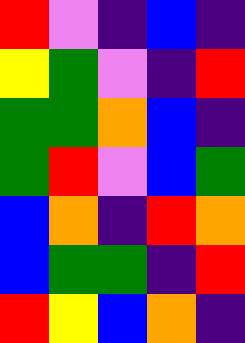[["red", "violet", "indigo", "blue", "indigo"], ["yellow", "green", "violet", "indigo", "red"], ["green", "green", "orange", "blue", "indigo"], ["green", "red", "violet", "blue", "green"], ["blue", "orange", "indigo", "red", "orange"], ["blue", "green", "green", "indigo", "red"], ["red", "yellow", "blue", "orange", "indigo"]]